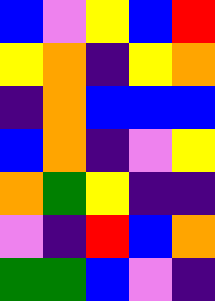[["blue", "violet", "yellow", "blue", "red"], ["yellow", "orange", "indigo", "yellow", "orange"], ["indigo", "orange", "blue", "blue", "blue"], ["blue", "orange", "indigo", "violet", "yellow"], ["orange", "green", "yellow", "indigo", "indigo"], ["violet", "indigo", "red", "blue", "orange"], ["green", "green", "blue", "violet", "indigo"]]